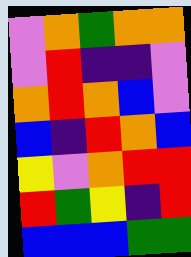[["violet", "orange", "green", "orange", "orange"], ["violet", "red", "indigo", "indigo", "violet"], ["orange", "red", "orange", "blue", "violet"], ["blue", "indigo", "red", "orange", "blue"], ["yellow", "violet", "orange", "red", "red"], ["red", "green", "yellow", "indigo", "red"], ["blue", "blue", "blue", "green", "green"]]